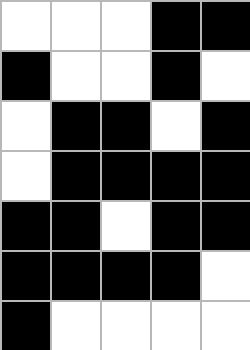[["white", "white", "white", "black", "black"], ["black", "white", "white", "black", "white"], ["white", "black", "black", "white", "black"], ["white", "black", "black", "black", "black"], ["black", "black", "white", "black", "black"], ["black", "black", "black", "black", "white"], ["black", "white", "white", "white", "white"]]